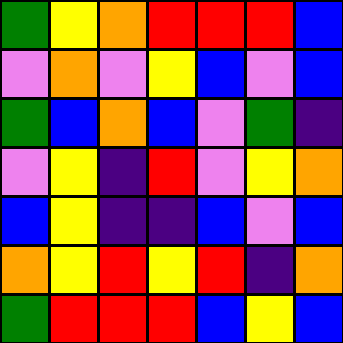[["green", "yellow", "orange", "red", "red", "red", "blue"], ["violet", "orange", "violet", "yellow", "blue", "violet", "blue"], ["green", "blue", "orange", "blue", "violet", "green", "indigo"], ["violet", "yellow", "indigo", "red", "violet", "yellow", "orange"], ["blue", "yellow", "indigo", "indigo", "blue", "violet", "blue"], ["orange", "yellow", "red", "yellow", "red", "indigo", "orange"], ["green", "red", "red", "red", "blue", "yellow", "blue"]]